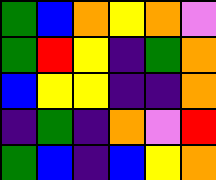[["green", "blue", "orange", "yellow", "orange", "violet"], ["green", "red", "yellow", "indigo", "green", "orange"], ["blue", "yellow", "yellow", "indigo", "indigo", "orange"], ["indigo", "green", "indigo", "orange", "violet", "red"], ["green", "blue", "indigo", "blue", "yellow", "orange"]]